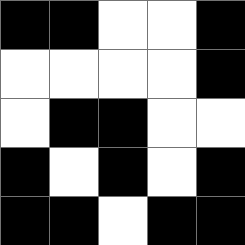[["black", "black", "white", "white", "black"], ["white", "white", "white", "white", "black"], ["white", "black", "black", "white", "white"], ["black", "white", "black", "white", "black"], ["black", "black", "white", "black", "black"]]